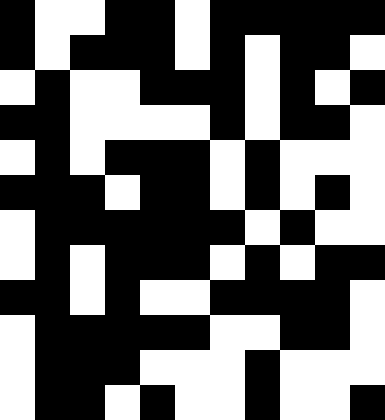[["black", "white", "white", "black", "black", "white", "black", "black", "black", "black", "black"], ["black", "white", "black", "black", "black", "white", "black", "white", "black", "black", "white"], ["white", "black", "white", "white", "black", "black", "black", "white", "black", "white", "black"], ["black", "black", "white", "white", "white", "white", "black", "white", "black", "black", "white"], ["white", "black", "white", "black", "black", "black", "white", "black", "white", "white", "white"], ["black", "black", "black", "white", "black", "black", "white", "black", "white", "black", "white"], ["white", "black", "black", "black", "black", "black", "black", "white", "black", "white", "white"], ["white", "black", "white", "black", "black", "black", "white", "black", "white", "black", "black"], ["black", "black", "white", "black", "white", "white", "black", "black", "black", "black", "white"], ["white", "black", "black", "black", "black", "black", "white", "white", "black", "black", "white"], ["white", "black", "black", "black", "white", "white", "white", "black", "white", "white", "white"], ["white", "black", "black", "white", "black", "white", "white", "black", "white", "white", "black"]]